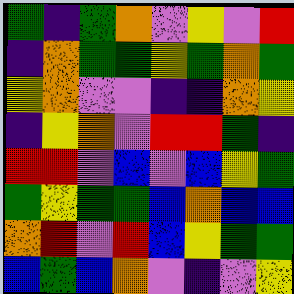[["green", "indigo", "green", "orange", "violet", "yellow", "violet", "red"], ["indigo", "orange", "green", "green", "yellow", "green", "orange", "green"], ["yellow", "orange", "violet", "violet", "indigo", "indigo", "orange", "yellow"], ["indigo", "yellow", "orange", "violet", "red", "red", "green", "indigo"], ["red", "red", "violet", "blue", "violet", "blue", "yellow", "green"], ["green", "yellow", "green", "green", "blue", "orange", "blue", "blue"], ["orange", "red", "violet", "red", "blue", "yellow", "green", "green"], ["blue", "green", "blue", "orange", "violet", "indigo", "violet", "yellow"]]